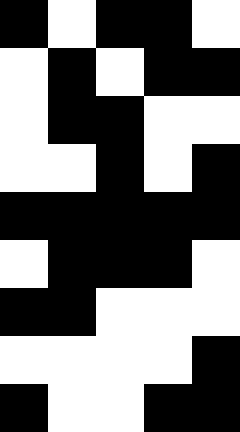[["black", "white", "black", "black", "white"], ["white", "black", "white", "black", "black"], ["white", "black", "black", "white", "white"], ["white", "white", "black", "white", "black"], ["black", "black", "black", "black", "black"], ["white", "black", "black", "black", "white"], ["black", "black", "white", "white", "white"], ["white", "white", "white", "white", "black"], ["black", "white", "white", "black", "black"]]